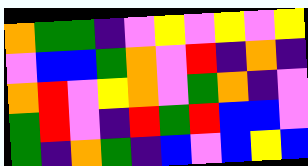[["orange", "green", "green", "indigo", "violet", "yellow", "violet", "yellow", "violet", "yellow"], ["violet", "blue", "blue", "green", "orange", "violet", "red", "indigo", "orange", "indigo"], ["orange", "red", "violet", "yellow", "orange", "violet", "green", "orange", "indigo", "violet"], ["green", "red", "violet", "indigo", "red", "green", "red", "blue", "blue", "violet"], ["green", "indigo", "orange", "green", "indigo", "blue", "violet", "blue", "yellow", "blue"]]